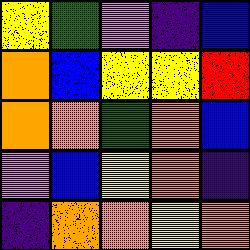[["yellow", "green", "violet", "indigo", "blue"], ["orange", "blue", "yellow", "yellow", "red"], ["orange", "orange", "green", "orange", "blue"], ["violet", "blue", "yellow", "orange", "indigo"], ["indigo", "orange", "orange", "yellow", "orange"]]